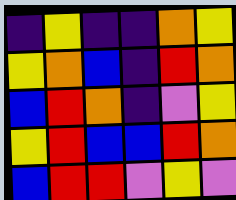[["indigo", "yellow", "indigo", "indigo", "orange", "yellow"], ["yellow", "orange", "blue", "indigo", "red", "orange"], ["blue", "red", "orange", "indigo", "violet", "yellow"], ["yellow", "red", "blue", "blue", "red", "orange"], ["blue", "red", "red", "violet", "yellow", "violet"]]